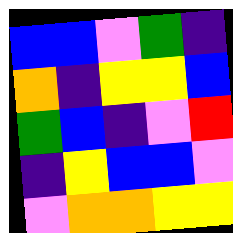[["blue", "blue", "violet", "green", "indigo"], ["orange", "indigo", "yellow", "yellow", "blue"], ["green", "blue", "indigo", "violet", "red"], ["indigo", "yellow", "blue", "blue", "violet"], ["violet", "orange", "orange", "yellow", "yellow"]]